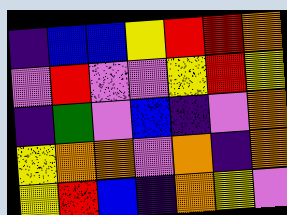[["indigo", "blue", "blue", "yellow", "red", "red", "orange"], ["violet", "red", "violet", "violet", "yellow", "red", "yellow"], ["indigo", "green", "violet", "blue", "indigo", "violet", "orange"], ["yellow", "orange", "orange", "violet", "orange", "indigo", "orange"], ["yellow", "red", "blue", "indigo", "orange", "yellow", "violet"]]